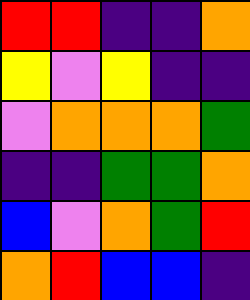[["red", "red", "indigo", "indigo", "orange"], ["yellow", "violet", "yellow", "indigo", "indigo"], ["violet", "orange", "orange", "orange", "green"], ["indigo", "indigo", "green", "green", "orange"], ["blue", "violet", "orange", "green", "red"], ["orange", "red", "blue", "blue", "indigo"]]